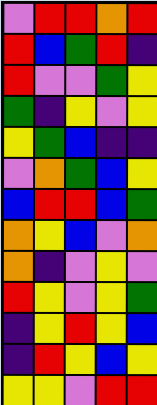[["violet", "red", "red", "orange", "red"], ["red", "blue", "green", "red", "indigo"], ["red", "violet", "violet", "green", "yellow"], ["green", "indigo", "yellow", "violet", "yellow"], ["yellow", "green", "blue", "indigo", "indigo"], ["violet", "orange", "green", "blue", "yellow"], ["blue", "red", "red", "blue", "green"], ["orange", "yellow", "blue", "violet", "orange"], ["orange", "indigo", "violet", "yellow", "violet"], ["red", "yellow", "violet", "yellow", "green"], ["indigo", "yellow", "red", "yellow", "blue"], ["indigo", "red", "yellow", "blue", "yellow"], ["yellow", "yellow", "violet", "red", "red"]]